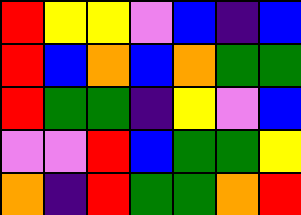[["red", "yellow", "yellow", "violet", "blue", "indigo", "blue"], ["red", "blue", "orange", "blue", "orange", "green", "green"], ["red", "green", "green", "indigo", "yellow", "violet", "blue"], ["violet", "violet", "red", "blue", "green", "green", "yellow"], ["orange", "indigo", "red", "green", "green", "orange", "red"]]